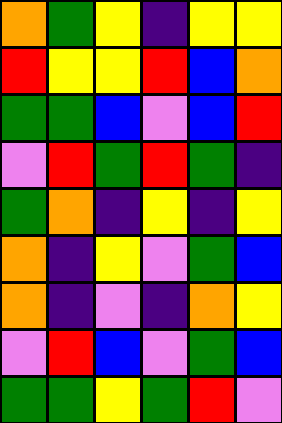[["orange", "green", "yellow", "indigo", "yellow", "yellow"], ["red", "yellow", "yellow", "red", "blue", "orange"], ["green", "green", "blue", "violet", "blue", "red"], ["violet", "red", "green", "red", "green", "indigo"], ["green", "orange", "indigo", "yellow", "indigo", "yellow"], ["orange", "indigo", "yellow", "violet", "green", "blue"], ["orange", "indigo", "violet", "indigo", "orange", "yellow"], ["violet", "red", "blue", "violet", "green", "blue"], ["green", "green", "yellow", "green", "red", "violet"]]